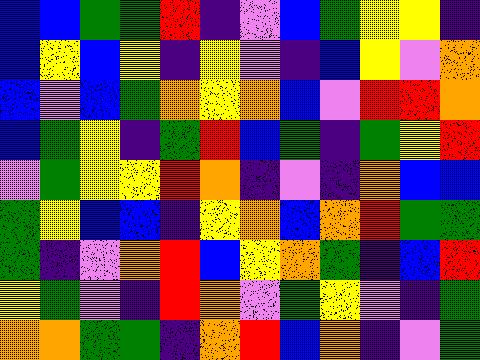[["blue", "blue", "green", "green", "red", "indigo", "violet", "blue", "green", "yellow", "yellow", "indigo"], ["blue", "yellow", "blue", "yellow", "indigo", "yellow", "violet", "indigo", "blue", "yellow", "violet", "orange"], ["blue", "violet", "blue", "green", "orange", "yellow", "orange", "blue", "violet", "red", "red", "orange"], ["blue", "green", "yellow", "indigo", "green", "red", "blue", "green", "indigo", "green", "yellow", "red"], ["violet", "green", "yellow", "yellow", "red", "orange", "indigo", "violet", "indigo", "orange", "blue", "blue"], ["green", "yellow", "blue", "blue", "indigo", "yellow", "orange", "blue", "orange", "red", "green", "green"], ["green", "indigo", "violet", "orange", "red", "blue", "yellow", "orange", "green", "indigo", "blue", "red"], ["yellow", "green", "violet", "indigo", "red", "orange", "violet", "green", "yellow", "violet", "indigo", "green"], ["orange", "orange", "green", "green", "indigo", "orange", "red", "blue", "orange", "indigo", "violet", "green"]]